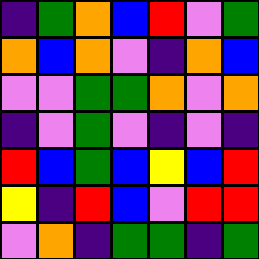[["indigo", "green", "orange", "blue", "red", "violet", "green"], ["orange", "blue", "orange", "violet", "indigo", "orange", "blue"], ["violet", "violet", "green", "green", "orange", "violet", "orange"], ["indigo", "violet", "green", "violet", "indigo", "violet", "indigo"], ["red", "blue", "green", "blue", "yellow", "blue", "red"], ["yellow", "indigo", "red", "blue", "violet", "red", "red"], ["violet", "orange", "indigo", "green", "green", "indigo", "green"]]